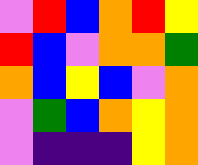[["violet", "red", "blue", "orange", "red", "yellow"], ["red", "blue", "violet", "orange", "orange", "green"], ["orange", "blue", "yellow", "blue", "violet", "orange"], ["violet", "green", "blue", "orange", "yellow", "orange"], ["violet", "indigo", "indigo", "indigo", "yellow", "orange"]]